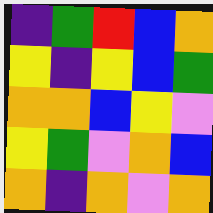[["indigo", "green", "red", "blue", "orange"], ["yellow", "indigo", "yellow", "blue", "green"], ["orange", "orange", "blue", "yellow", "violet"], ["yellow", "green", "violet", "orange", "blue"], ["orange", "indigo", "orange", "violet", "orange"]]